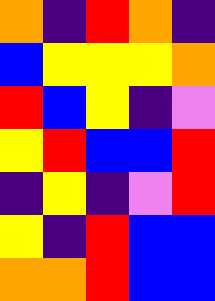[["orange", "indigo", "red", "orange", "indigo"], ["blue", "yellow", "yellow", "yellow", "orange"], ["red", "blue", "yellow", "indigo", "violet"], ["yellow", "red", "blue", "blue", "red"], ["indigo", "yellow", "indigo", "violet", "red"], ["yellow", "indigo", "red", "blue", "blue"], ["orange", "orange", "red", "blue", "blue"]]